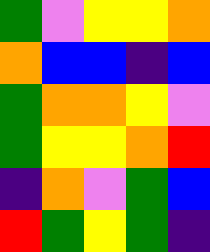[["green", "violet", "yellow", "yellow", "orange"], ["orange", "blue", "blue", "indigo", "blue"], ["green", "orange", "orange", "yellow", "violet"], ["green", "yellow", "yellow", "orange", "red"], ["indigo", "orange", "violet", "green", "blue"], ["red", "green", "yellow", "green", "indigo"]]